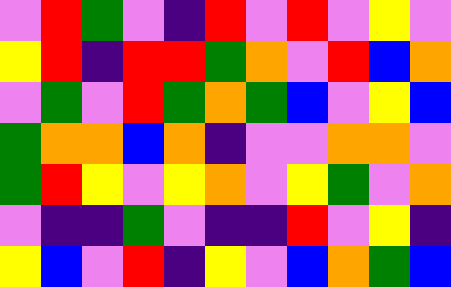[["violet", "red", "green", "violet", "indigo", "red", "violet", "red", "violet", "yellow", "violet"], ["yellow", "red", "indigo", "red", "red", "green", "orange", "violet", "red", "blue", "orange"], ["violet", "green", "violet", "red", "green", "orange", "green", "blue", "violet", "yellow", "blue"], ["green", "orange", "orange", "blue", "orange", "indigo", "violet", "violet", "orange", "orange", "violet"], ["green", "red", "yellow", "violet", "yellow", "orange", "violet", "yellow", "green", "violet", "orange"], ["violet", "indigo", "indigo", "green", "violet", "indigo", "indigo", "red", "violet", "yellow", "indigo"], ["yellow", "blue", "violet", "red", "indigo", "yellow", "violet", "blue", "orange", "green", "blue"]]